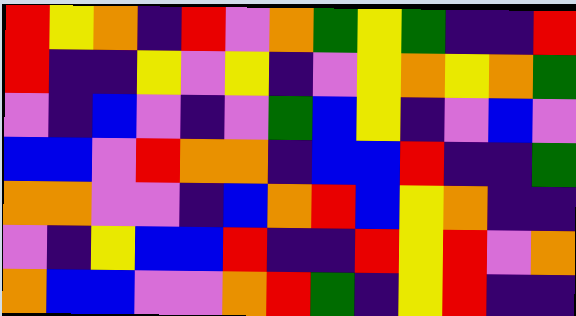[["red", "yellow", "orange", "indigo", "red", "violet", "orange", "green", "yellow", "green", "indigo", "indigo", "red"], ["red", "indigo", "indigo", "yellow", "violet", "yellow", "indigo", "violet", "yellow", "orange", "yellow", "orange", "green"], ["violet", "indigo", "blue", "violet", "indigo", "violet", "green", "blue", "yellow", "indigo", "violet", "blue", "violet"], ["blue", "blue", "violet", "red", "orange", "orange", "indigo", "blue", "blue", "red", "indigo", "indigo", "green"], ["orange", "orange", "violet", "violet", "indigo", "blue", "orange", "red", "blue", "yellow", "orange", "indigo", "indigo"], ["violet", "indigo", "yellow", "blue", "blue", "red", "indigo", "indigo", "red", "yellow", "red", "violet", "orange"], ["orange", "blue", "blue", "violet", "violet", "orange", "red", "green", "indigo", "yellow", "red", "indigo", "indigo"]]